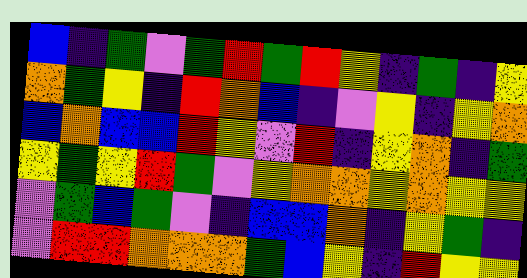[["blue", "indigo", "green", "violet", "green", "red", "green", "red", "yellow", "indigo", "green", "indigo", "yellow"], ["orange", "green", "yellow", "indigo", "red", "orange", "blue", "indigo", "violet", "yellow", "indigo", "yellow", "orange"], ["blue", "orange", "blue", "blue", "red", "yellow", "violet", "red", "indigo", "yellow", "orange", "indigo", "green"], ["yellow", "green", "yellow", "red", "green", "violet", "yellow", "orange", "orange", "yellow", "orange", "yellow", "yellow"], ["violet", "green", "blue", "green", "violet", "indigo", "blue", "blue", "orange", "indigo", "yellow", "green", "indigo"], ["violet", "red", "red", "orange", "orange", "orange", "green", "blue", "yellow", "indigo", "red", "yellow", "yellow"]]